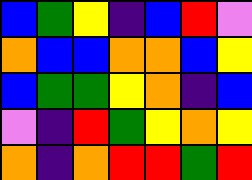[["blue", "green", "yellow", "indigo", "blue", "red", "violet"], ["orange", "blue", "blue", "orange", "orange", "blue", "yellow"], ["blue", "green", "green", "yellow", "orange", "indigo", "blue"], ["violet", "indigo", "red", "green", "yellow", "orange", "yellow"], ["orange", "indigo", "orange", "red", "red", "green", "red"]]